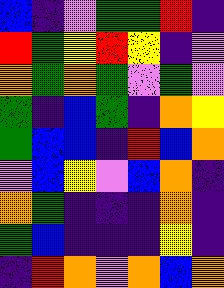[["blue", "indigo", "violet", "green", "green", "red", "indigo"], ["red", "green", "yellow", "red", "yellow", "indigo", "violet"], ["orange", "green", "orange", "green", "violet", "green", "violet"], ["green", "indigo", "blue", "green", "indigo", "orange", "yellow"], ["green", "blue", "blue", "indigo", "red", "blue", "orange"], ["violet", "blue", "yellow", "violet", "blue", "orange", "indigo"], ["orange", "green", "indigo", "indigo", "indigo", "orange", "indigo"], ["green", "blue", "indigo", "indigo", "indigo", "yellow", "indigo"], ["indigo", "red", "orange", "violet", "orange", "blue", "orange"]]